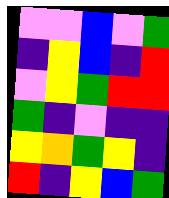[["violet", "violet", "blue", "violet", "green"], ["indigo", "yellow", "blue", "indigo", "red"], ["violet", "yellow", "green", "red", "red"], ["green", "indigo", "violet", "indigo", "indigo"], ["yellow", "orange", "green", "yellow", "indigo"], ["red", "indigo", "yellow", "blue", "green"]]